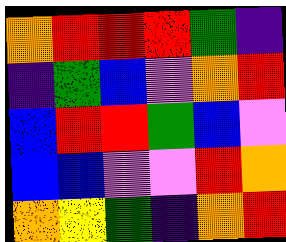[["orange", "red", "red", "red", "green", "indigo"], ["indigo", "green", "blue", "violet", "orange", "red"], ["blue", "red", "red", "green", "blue", "violet"], ["blue", "blue", "violet", "violet", "red", "orange"], ["orange", "yellow", "green", "indigo", "orange", "red"]]